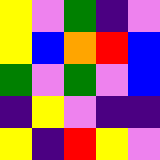[["yellow", "violet", "green", "indigo", "violet"], ["yellow", "blue", "orange", "red", "blue"], ["green", "violet", "green", "violet", "blue"], ["indigo", "yellow", "violet", "indigo", "indigo"], ["yellow", "indigo", "red", "yellow", "violet"]]